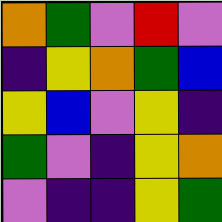[["orange", "green", "violet", "red", "violet"], ["indigo", "yellow", "orange", "green", "blue"], ["yellow", "blue", "violet", "yellow", "indigo"], ["green", "violet", "indigo", "yellow", "orange"], ["violet", "indigo", "indigo", "yellow", "green"]]